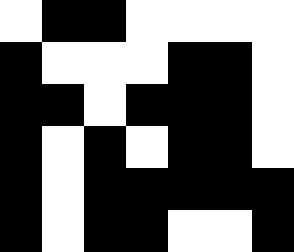[["white", "black", "black", "white", "white", "white", "white"], ["black", "white", "white", "white", "black", "black", "white"], ["black", "black", "white", "black", "black", "black", "white"], ["black", "white", "black", "white", "black", "black", "white"], ["black", "white", "black", "black", "black", "black", "black"], ["black", "white", "black", "black", "white", "white", "black"]]